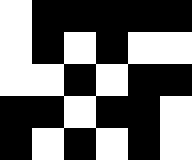[["white", "black", "black", "black", "black", "black"], ["white", "black", "white", "black", "white", "white"], ["white", "white", "black", "white", "black", "black"], ["black", "black", "white", "black", "black", "white"], ["black", "white", "black", "white", "black", "white"]]